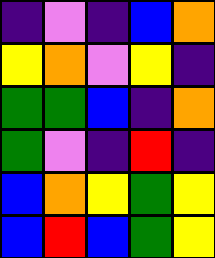[["indigo", "violet", "indigo", "blue", "orange"], ["yellow", "orange", "violet", "yellow", "indigo"], ["green", "green", "blue", "indigo", "orange"], ["green", "violet", "indigo", "red", "indigo"], ["blue", "orange", "yellow", "green", "yellow"], ["blue", "red", "blue", "green", "yellow"]]